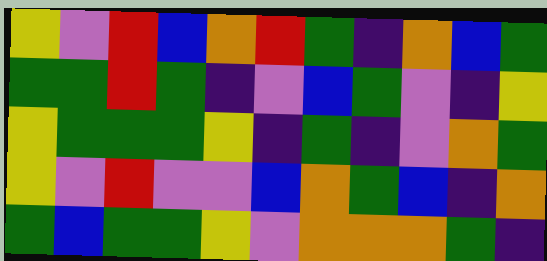[["yellow", "violet", "red", "blue", "orange", "red", "green", "indigo", "orange", "blue", "green"], ["green", "green", "red", "green", "indigo", "violet", "blue", "green", "violet", "indigo", "yellow"], ["yellow", "green", "green", "green", "yellow", "indigo", "green", "indigo", "violet", "orange", "green"], ["yellow", "violet", "red", "violet", "violet", "blue", "orange", "green", "blue", "indigo", "orange"], ["green", "blue", "green", "green", "yellow", "violet", "orange", "orange", "orange", "green", "indigo"]]